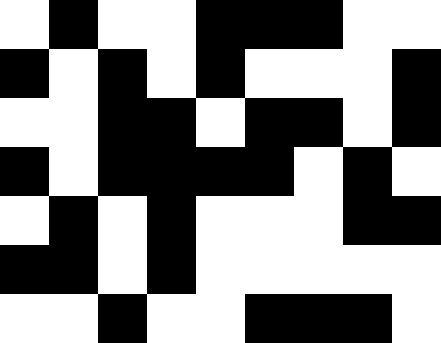[["white", "black", "white", "white", "black", "black", "black", "white", "white"], ["black", "white", "black", "white", "black", "white", "white", "white", "black"], ["white", "white", "black", "black", "white", "black", "black", "white", "black"], ["black", "white", "black", "black", "black", "black", "white", "black", "white"], ["white", "black", "white", "black", "white", "white", "white", "black", "black"], ["black", "black", "white", "black", "white", "white", "white", "white", "white"], ["white", "white", "black", "white", "white", "black", "black", "black", "white"]]